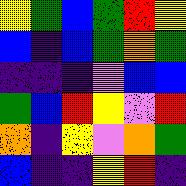[["yellow", "green", "blue", "green", "red", "yellow"], ["blue", "indigo", "blue", "green", "orange", "green"], ["indigo", "indigo", "indigo", "violet", "blue", "blue"], ["green", "blue", "red", "yellow", "violet", "red"], ["orange", "indigo", "yellow", "violet", "orange", "green"], ["blue", "indigo", "indigo", "yellow", "red", "indigo"]]